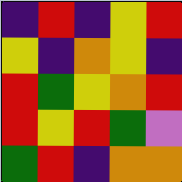[["indigo", "red", "indigo", "yellow", "red"], ["yellow", "indigo", "orange", "yellow", "indigo"], ["red", "green", "yellow", "orange", "red"], ["red", "yellow", "red", "green", "violet"], ["green", "red", "indigo", "orange", "orange"]]